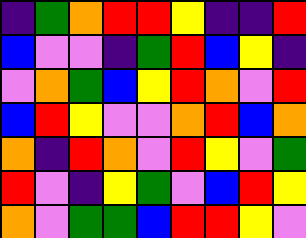[["indigo", "green", "orange", "red", "red", "yellow", "indigo", "indigo", "red"], ["blue", "violet", "violet", "indigo", "green", "red", "blue", "yellow", "indigo"], ["violet", "orange", "green", "blue", "yellow", "red", "orange", "violet", "red"], ["blue", "red", "yellow", "violet", "violet", "orange", "red", "blue", "orange"], ["orange", "indigo", "red", "orange", "violet", "red", "yellow", "violet", "green"], ["red", "violet", "indigo", "yellow", "green", "violet", "blue", "red", "yellow"], ["orange", "violet", "green", "green", "blue", "red", "red", "yellow", "violet"]]